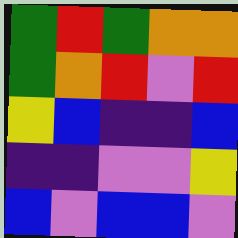[["green", "red", "green", "orange", "orange"], ["green", "orange", "red", "violet", "red"], ["yellow", "blue", "indigo", "indigo", "blue"], ["indigo", "indigo", "violet", "violet", "yellow"], ["blue", "violet", "blue", "blue", "violet"]]